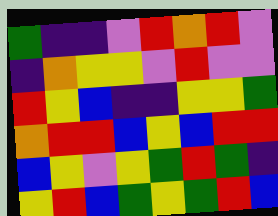[["green", "indigo", "indigo", "violet", "red", "orange", "red", "violet"], ["indigo", "orange", "yellow", "yellow", "violet", "red", "violet", "violet"], ["red", "yellow", "blue", "indigo", "indigo", "yellow", "yellow", "green"], ["orange", "red", "red", "blue", "yellow", "blue", "red", "red"], ["blue", "yellow", "violet", "yellow", "green", "red", "green", "indigo"], ["yellow", "red", "blue", "green", "yellow", "green", "red", "blue"]]